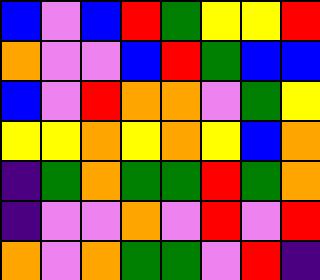[["blue", "violet", "blue", "red", "green", "yellow", "yellow", "red"], ["orange", "violet", "violet", "blue", "red", "green", "blue", "blue"], ["blue", "violet", "red", "orange", "orange", "violet", "green", "yellow"], ["yellow", "yellow", "orange", "yellow", "orange", "yellow", "blue", "orange"], ["indigo", "green", "orange", "green", "green", "red", "green", "orange"], ["indigo", "violet", "violet", "orange", "violet", "red", "violet", "red"], ["orange", "violet", "orange", "green", "green", "violet", "red", "indigo"]]